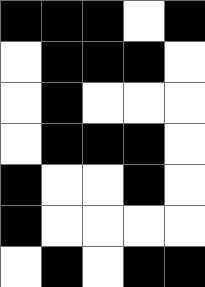[["black", "black", "black", "white", "black"], ["white", "black", "black", "black", "white"], ["white", "black", "white", "white", "white"], ["white", "black", "black", "black", "white"], ["black", "white", "white", "black", "white"], ["black", "white", "white", "white", "white"], ["white", "black", "white", "black", "black"]]